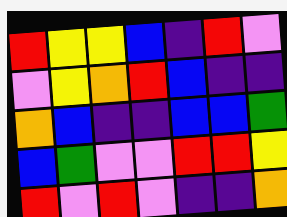[["red", "yellow", "yellow", "blue", "indigo", "red", "violet"], ["violet", "yellow", "orange", "red", "blue", "indigo", "indigo"], ["orange", "blue", "indigo", "indigo", "blue", "blue", "green"], ["blue", "green", "violet", "violet", "red", "red", "yellow"], ["red", "violet", "red", "violet", "indigo", "indigo", "orange"]]